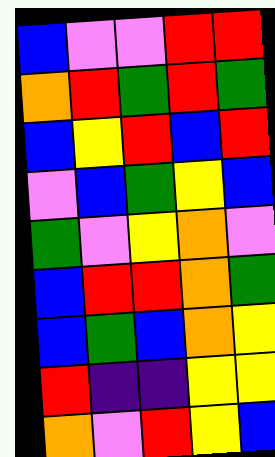[["blue", "violet", "violet", "red", "red"], ["orange", "red", "green", "red", "green"], ["blue", "yellow", "red", "blue", "red"], ["violet", "blue", "green", "yellow", "blue"], ["green", "violet", "yellow", "orange", "violet"], ["blue", "red", "red", "orange", "green"], ["blue", "green", "blue", "orange", "yellow"], ["red", "indigo", "indigo", "yellow", "yellow"], ["orange", "violet", "red", "yellow", "blue"]]